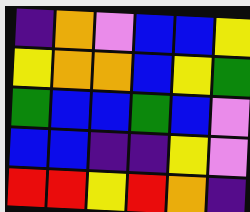[["indigo", "orange", "violet", "blue", "blue", "yellow"], ["yellow", "orange", "orange", "blue", "yellow", "green"], ["green", "blue", "blue", "green", "blue", "violet"], ["blue", "blue", "indigo", "indigo", "yellow", "violet"], ["red", "red", "yellow", "red", "orange", "indigo"]]